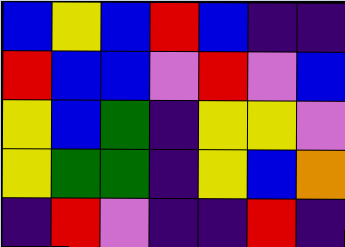[["blue", "yellow", "blue", "red", "blue", "indigo", "indigo"], ["red", "blue", "blue", "violet", "red", "violet", "blue"], ["yellow", "blue", "green", "indigo", "yellow", "yellow", "violet"], ["yellow", "green", "green", "indigo", "yellow", "blue", "orange"], ["indigo", "red", "violet", "indigo", "indigo", "red", "indigo"]]